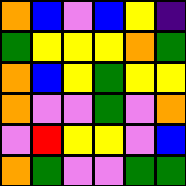[["orange", "blue", "violet", "blue", "yellow", "indigo"], ["green", "yellow", "yellow", "yellow", "orange", "green"], ["orange", "blue", "yellow", "green", "yellow", "yellow"], ["orange", "violet", "violet", "green", "violet", "orange"], ["violet", "red", "yellow", "yellow", "violet", "blue"], ["orange", "green", "violet", "violet", "green", "green"]]